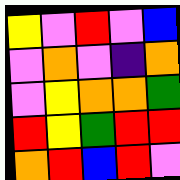[["yellow", "violet", "red", "violet", "blue"], ["violet", "orange", "violet", "indigo", "orange"], ["violet", "yellow", "orange", "orange", "green"], ["red", "yellow", "green", "red", "red"], ["orange", "red", "blue", "red", "violet"]]